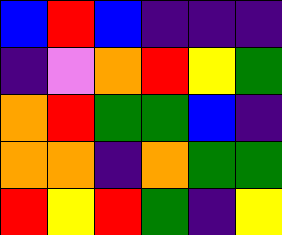[["blue", "red", "blue", "indigo", "indigo", "indigo"], ["indigo", "violet", "orange", "red", "yellow", "green"], ["orange", "red", "green", "green", "blue", "indigo"], ["orange", "orange", "indigo", "orange", "green", "green"], ["red", "yellow", "red", "green", "indigo", "yellow"]]